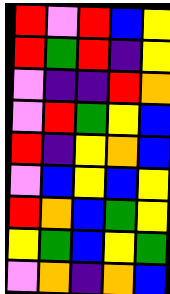[["red", "violet", "red", "blue", "yellow"], ["red", "green", "red", "indigo", "yellow"], ["violet", "indigo", "indigo", "red", "orange"], ["violet", "red", "green", "yellow", "blue"], ["red", "indigo", "yellow", "orange", "blue"], ["violet", "blue", "yellow", "blue", "yellow"], ["red", "orange", "blue", "green", "yellow"], ["yellow", "green", "blue", "yellow", "green"], ["violet", "orange", "indigo", "orange", "blue"]]